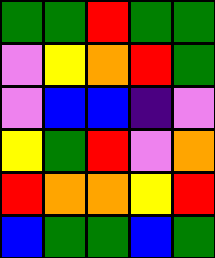[["green", "green", "red", "green", "green"], ["violet", "yellow", "orange", "red", "green"], ["violet", "blue", "blue", "indigo", "violet"], ["yellow", "green", "red", "violet", "orange"], ["red", "orange", "orange", "yellow", "red"], ["blue", "green", "green", "blue", "green"]]